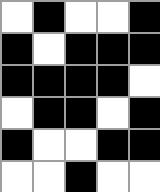[["white", "black", "white", "white", "black"], ["black", "white", "black", "black", "black"], ["black", "black", "black", "black", "white"], ["white", "black", "black", "white", "black"], ["black", "white", "white", "black", "black"], ["white", "white", "black", "white", "white"]]